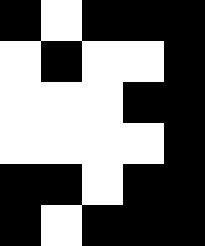[["black", "white", "black", "black", "black"], ["white", "black", "white", "white", "black"], ["white", "white", "white", "black", "black"], ["white", "white", "white", "white", "black"], ["black", "black", "white", "black", "black"], ["black", "white", "black", "black", "black"]]